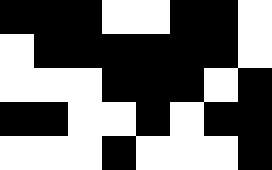[["black", "black", "black", "white", "white", "black", "black", "white"], ["white", "black", "black", "black", "black", "black", "black", "white"], ["white", "white", "white", "black", "black", "black", "white", "black"], ["black", "black", "white", "white", "black", "white", "black", "black"], ["white", "white", "white", "black", "white", "white", "white", "black"]]